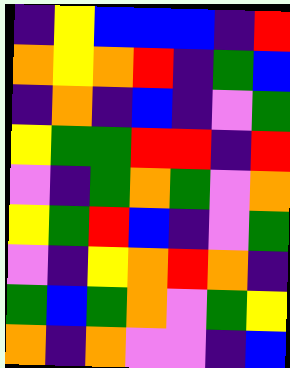[["indigo", "yellow", "blue", "blue", "blue", "indigo", "red"], ["orange", "yellow", "orange", "red", "indigo", "green", "blue"], ["indigo", "orange", "indigo", "blue", "indigo", "violet", "green"], ["yellow", "green", "green", "red", "red", "indigo", "red"], ["violet", "indigo", "green", "orange", "green", "violet", "orange"], ["yellow", "green", "red", "blue", "indigo", "violet", "green"], ["violet", "indigo", "yellow", "orange", "red", "orange", "indigo"], ["green", "blue", "green", "orange", "violet", "green", "yellow"], ["orange", "indigo", "orange", "violet", "violet", "indigo", "blue"]]